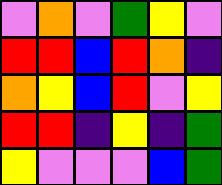[["violet", "orange", "violet", "green", "yellow", "violet"], ["red", "red", "blue", "red", "orange", "indigo"], ["orange", "yellow", "blue", "red", "violet", "yellow"], ["red", "red", "indigo", "yellow", "indigo", "green"], ["yellow", "violet", "violet", "violet", "blue", "green"]]